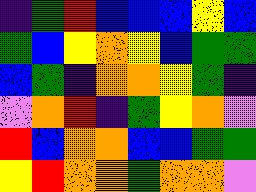[["indigo", "green", "red", "blue", "blue", "blue", "yellow", "blue"], ["green", "blue", "yellow", "orange", "yellow", "blue", "green", "green"], ["blue", "green", "indigo", "orange", "orange", "yellow", "green", "indigo"], ["violet", "orange", "red", "indigo", "green", "yellow", "orange", "violet"], ["red", "blue", "orange", "orange", "blue", "blue", "green", "green"], ["yellow", "red", "orange", "orange", "green", "orange", "orange", "violet"]]